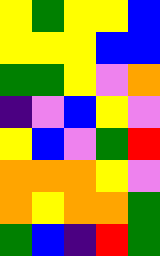[["yellow", "green", "yellow", "yellow", "blue"], ["yellow", "yellow", "yellow", "blue", "blue"], ["green", "green", "yellow", "violet", "orange"], ["indigo", "violet", "blue", "yellow", "violet"], ["yellow", "blue", "violet", "green", "red"], ["orange", "orange", "orange", "yellow", "violet"], ["orange", "yellow", "orange", "orange", "green"], ["green", "blue", "indigo", "red", "green"]]